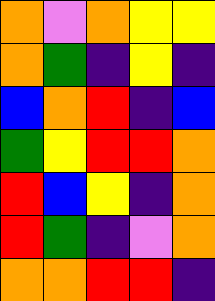[["orange", "violet", "orange", "yellow", "yellow"], ["orange", "green", "indigo", "yellow", "indigo"], ["blue", "orange", "red", "indigo", "blue"], ["green", "yellow", "red", "red", "orange"], ["red", "blue", "yellow", "indigo", "orange"], ["red", "green", "indigo", "violet", "orange"], ["orange", "orange", "red", "red", "indigo"]]